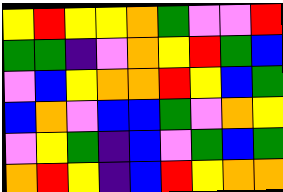[["yellow", "red", "yellow", "yellow", "orange", "green", "violet", "violet", "red"], ["green", "green", "indigo", "violet", "orange", "yellow", "red", "green", "blue"], ["violet", "blue", "yellow", "orange", "orange", "red", "yellow", "blue", "green"], ["blue", "orange", "violet", "blue", "blue", "green", "violet", "orange", "yellow"], ["violet", "yellow", "green", "indigo", "blue", "violet", "green", "blue", "green"], ["orange", "red", "yellow", "indigo", "blue", "red", "yellow", "orange", "orange"]]